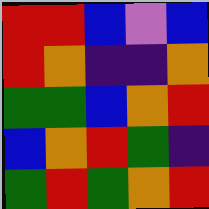[["red", "red", "blue", "violet", "blue"], ["red", "orange", "indigo", "indigo", "orange"], ["green", "green", "blue", "orange", "red"], ["blue", "orange", "red", "green", "indigo"], ["green", "red", "green", "orange", "red"]]